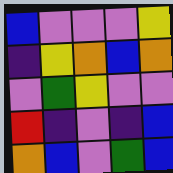[["blue", "violet", "violet", "violet", "yellow"], ["indigo", "yellow", "orange", "blue", "orange"], ["violet", "green", "yellow", "violet", "violet"], ["red", "indigo", "violet", "indigo", "blue"], ["orange", "blue", "violet", "green", "blue"]]